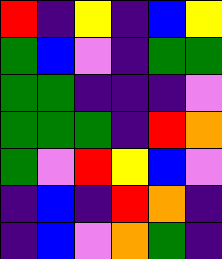[["red", "indigo", "yellow", "indigo", "blue", "yellow"], ["green", "blue", "violet", "indigo", "green", "green"], ["green", "green", "indigo", "indigo", "indigo", "violet"], ["green", "green", "green", "indigo", "red", "orange"], ["green", "violet", "red", "yellow", "blue", "violet"], ["indigo", "blue", "indigo", "red", "orange", "indigo"], ["indigo", "blue", "violet", "orange", "green", "indigo"]]